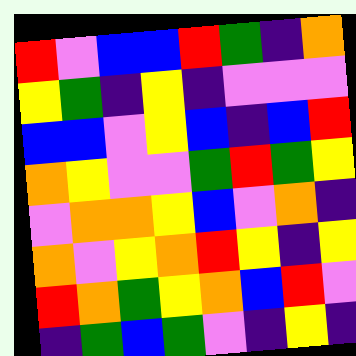[["red", "violet", "blue", "blue", "red", "green", "indigo", "orange"], ["yellow", "green", "indigo", "yellow", "indigo", "violet", "violet", "violet"], ["blue", "blue", "violet", "yellow", "blue", "indigo", "blue", "red"], ["orange", "yellow", "violet", "violet", "green", "red", "green", "yellow"], ["violet", "orange", "orange", "yellow", "blue", "violet", "orange", "indigo"], ["orange", "violet", "yellow", "orange", "red", "yellow", "indigo", "yellow"], ["red", "orange", "green", "yellow", "orange", "blue", "red", "violet"], ["indigo", "green", "blue", "green", "violet", "indigo", "yellow", "indigo"]]